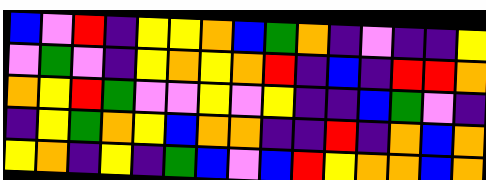[["blue", "violet", "red", "indigo", "yellow", "yellow", "orange", "blue", "green", "orange", "indigo", "violet", "indigo", "indigo", "yellow"], ["violet", "green", "violet", "indigo", "yellow", "orange", "yellow", "orange", "red", "indigo", "blue", "indigo", "red", "red", "orange"], ["orange", "yellow", "red", "green", "violet", "violet", "yellow", "violet", "yellow", "indigo", "indigo", "blue", "green", "violet", "indigo"], ["indigo", "yellow", "green", "orange", "yellow", "blue", "orange", "orange", "indigo", "indigo", "red", "indigo", "orange", "blue", "orange"], ["yellow", "orange", "indigo", "yellow", "indigo", "green", "blue", "violet", "blue", "red", "yellow", "orange", "orange", "blue", "orange"]]